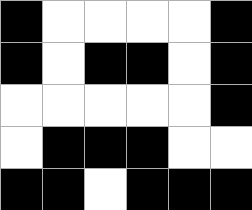[["black", "white", "white", "white", "white", "black"], ["black", "white", "black", "black", "white", "black"], ["white", "white", "white", "white", "white", "black"], ["white", "black", "black", "black", "white", "white"], ["black", "black", "white", "black", "black", "black"]]